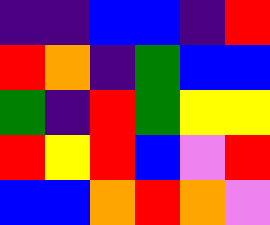[["indigo", "indigo", "blue", "blue", "indigo", "red"], ["red", "orange", "indigo", "green", "blue", "blue"], ["green", "indigo", "red", "green", "yellow", "yellow"], ["red", "yellow", "red", "blue", "violet", "red"], ["blue", "blue", "orange", "red", "orange", "violet"]]